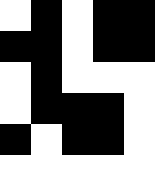[["white", "black", "white", "black", "black"], ["black", "black", "white", "black", "black"], ["white", "black", "white", "white", "white"], ["white", "black", "black", "black", "white"], ["black", "white", "black", "black", "white"], ["white", "white", "white", "white", "white"]]